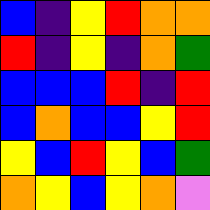[["blue", "indigo", "yellow", "red", "orange", "orange"], ["red", "indigo", "yellow", "indigo", "orange", "green"], ["blue", "blue", "blue", "red", "indigo", "red"], ["blue", "orange", "blue", "blue", "yellow", "red"], ["yellow", "blue", "red", "yellow", "blue", "green"], ["orange", "yellow", "blue", "yellow", "orange", "violet"]]